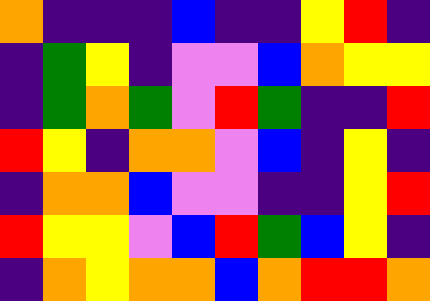[["orange", "indigo", "indigo", "indigo", "blue", "indigo", "indigo", "yellow", "red", "indigo"], ["indigo", "green", "yellow", "indigo", "violet", "violet", "blue", "orange", "yellow", "yellow"], ["indigo", "green", "orange", "green", "violet", "red", "green", "indigo", "indigo", "red"], ["red", "yellow", "indigo", "orange", "orange", "violet", "blue", "indigo", "yellow", "indigo"], ["indigo", "orange", "orange", "blue", "violet", "violet", "indigo", "indigo", "yellow", "red"], ["red", "yellow", "yellow", "violet", "blue", "red", "green", "blue", "yellow", "indigo"], ["indigo", "orange", "yellow", "orange", "orange", "blue", "orange", "red", "red", "orange"]]